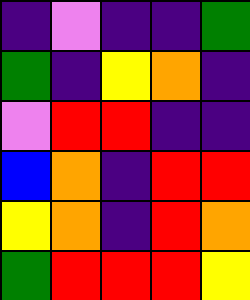[["indigo", "violet", "indigo", "indigo", "green"], ["green", "indigo", "yellow", "orange", "indigo"], ["violet", "red", "red", "indigo", "indigo"], ["blue", "orange", "indigo", "red", "red"], ["yellow", "orange", "indigo", "red", "orange"], ["green", "red", "red", "red", "yellow"]]